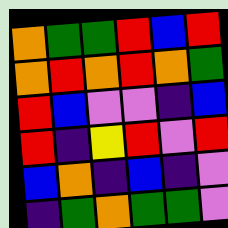[["orange", "green", "green", "red", "blue", "red"], ["orange", "red", "orange", "red", "orange", "green"], ["red", "blue", "violet", "violet", "indigo", "blue"], ["red", "indigo", "yellow", "red", "violet", "red"], ["blue", "orange", "indigo", "blue", "indigo", "violet"], ["indigo", "green", "orange", "green", "green", "violet"]]